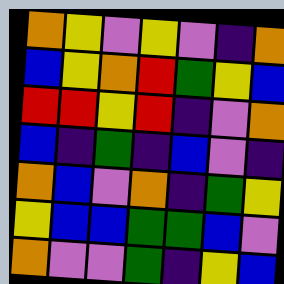[["orange", "yellow", "violet", "yellow", "violet", "indigo", "orange"], ["blue", "yellow", "orange", "red", "green", "yellow", "blue"], ["red", "red", "yellow", "red", "indigo", "violet", "orange"], ["blue", "indigo", "green", "indigo", "blue", "violet", "indigo"], ["orange", "blue", "violet", "orange", "indigo", "green", "yellow"], ["yellow", "blue", "blue", "green", "green", "blue", "violet"], ["orange", "violet", "violet", "green", "indigo", "yellow", "blue"]]